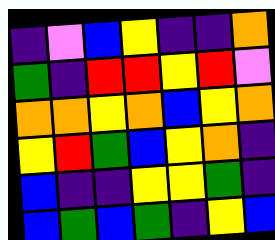[["indigo", "violet", "blue", "yellow", "indigo", "indigo", "orange"], ["green", "indigo", "red", "red", "yellow", "red", "violet"], ["orange", "orange", "yellow", "orange", "blue", "yellow", "orange"], ["yellow", "red", "green", "blue", "yellow", "orange", "indigo"], ["blue", "indigo", "indigo", "yellow", "yellow", "green", "indigo"], ["blue", "green", "blue", "green", "indigo", "yellow", "blue"]]